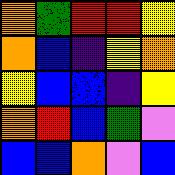[["orange", "green", "red", "red", "yellow"], ["orange", "blue", "indigo", "yellow", "orange"], ["yellow", "blue", "blue", "indigo", "yellow"], ["orange", "red", "blue", "green", "violet"], ["blue", "blue", "orange", "violet", "blue"]]